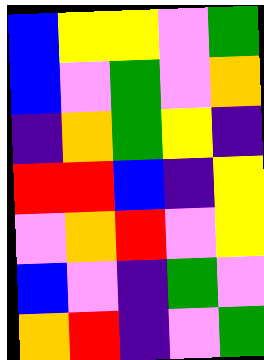[["blue", "yellow", "yellow", "violet", "green"], ["blue", "violet", "green", "violet", "orange"], ["indigo", "orange", "green", "yellow", "indigo"], ["red", "red", "blue", "indigo", "yellow"], ["violet", "orange", "red", "violet", "yellow"], ["blue", "violet", "indigo", "green", "violet"], ["orange", "red", "indigo", "violet", "green"]]